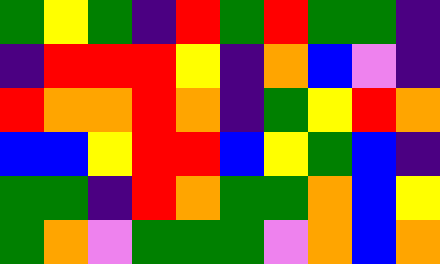[["green", "yellow", "green", "indigo", "red", "green", "red", "green", "green", "indigo"], ["indigo", "red", "red", "red", "yellow", "indigo", "orange", "blue", "violet", "indigo"], ["red", "orange", "orange", "red", "orange", "indigo", "green", "yellow", "red", "orange"], ["blue", "blue", "yellow", "red", "red", "blue", "yellow", "green", "blue", "indigo"], ["green", "green", "indigo", "red", "orange", "green", "green", "orange", "blue", "yellow"], ["green", "orange", "violet", "green", "green", "green", "violet", "orange", "blue", "orange"]]